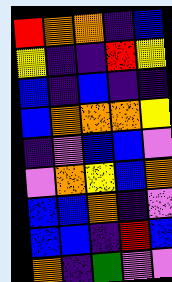[["red", "orange", "orange", "indigo", "blue"], ["yellow", "indigo", "indigo", "red", "yellow"], ["blue", "indigo", "blue", "indigo", "indigo"], ["blue", "orange", "orange", "orange", "yellow"], ["indigo", "violet", "blue", "blue", "violet"], ["violet", "orange", "yellow", "blue", "orange"], ["blue", "blue", "orange", "indigo", "violet"], ["blue", "blue", "indigo", "red", "blue"], ["orange", "indigo", "green", "violet", "violet"]]